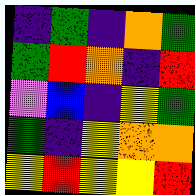[["indigo", "green", "indigo", "orange", "green"], ["green", "red", "orange", "indigo", "red"], ["violet", "blue", "indigo", "yellow", "green"], ["green", "indigo", "yellow", "orange", "orange"], ["yellow", "red", "yellow", "yellow", "red"]]